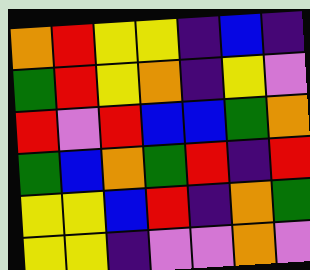[["orange", "red", "yellow", "yellow", "indigo", "blue", "indigo"], ["green", "red", "yellow", "orange", "indigo", "yellow", "violet"], ["red", "violet", "red", "blue", "blue", "green", "orange"], ["green", "blue", "orange", "green", "red", "indigo", "red"], ["yellow", "yellow", "blue", "red", "indigo", "orange", "green"], ["yellow", "yellow", "indigo", "violet", "violet", "orange", "violet"]]